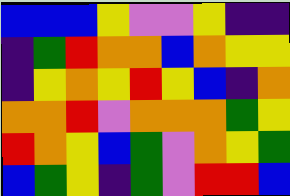[["blue", "blue", "blue", "yellow", "violet", "violet", "yellow", "indigo", "indigo"], ["indigo", "green", "red", "orange", "orange", "blue", "orange", "yellow", "yellow"], ["indigo", "yellow", "orange", "yellow", "red", "yellow", "blue", "indigo", "orange"], ["orange", "orange", "red", "violet", "orange", "orange", "orange", "green", "yellow"], ["red", "orange", "yellow", "blue", "green", "violet", "orange", "yellow", "green"], ["blue", "green", "yellow", "indigo", "green", "violet", "red", "red", "blue"]]